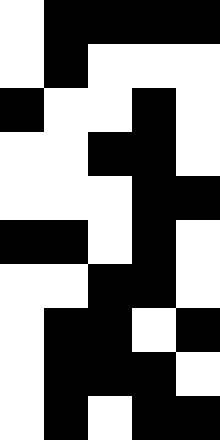[["white", "black", "black", "black", "black"], ["white", "black", "white", "white", "white"], ["black", "white", "white", "black", "white"], ["white", "white", "black", "black", "white"], ["white", "white", "white", "black", "black"], ["black", "black", "white", "black", "white"], ["white", "white", "black", "black", "white"], ["white", "black", "black", "white", "black"], ["white", "black", "black", "black", "white"], ["white", "black", "white", "black", "black"]]